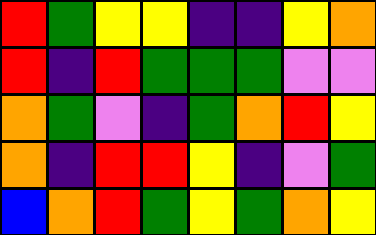[["red", "green", "yellow", "yellow", "indigo", "indigo", "yellow", "orange"], ["red", "indigo", "red", "green", "green", "green", "violet", "violet"], ["orange", "green", "violet", "indigo", "green", "orange", "red", "yellow"], ["orange", "indigo", "red", "red", "yellow", "indigo", "violet", "green"], ["blue", "orange", "red", "green", "yellow", "green", "orange", "yellow"]]